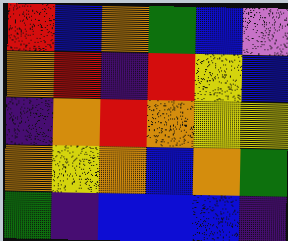[["red", "blue", "orange", "green", "blue", "violet"], ["orange", "red", "indigo", "red", "yellow", "blue"], ["indigo", "orange", "red", "orange", "yellow", "yellow"], ["orange", "yellow", "orange", "blue", "orange", "green"], ["green", "indigo", "blue", "blue", "blue", "indigo"]]